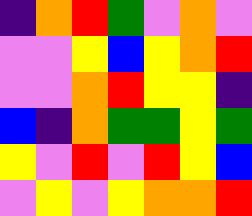[["indigo", "orange", "red", "green", "violet", "orange", "violet"], ["violet", "violet", "yellow", "blue", "yellow", "orange", "red"], ["violet", "violet", "orange", "red", "yellow", "yellow", "indigo"], ["blue", "indigo", "orange", "green", "green", "yellow", "green"], ["yellow", "violet", "red", "violet", "red", "yellow", "blue"], ["violet", "yellow", "violet", "yellow", "orange", "orange", "red"]]